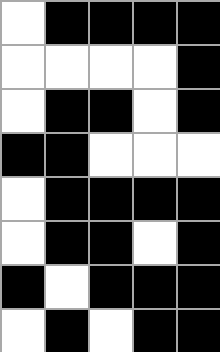[["white", "black", "black", "black", "black"], ["white", "white", "white", "white", "black"], ["white", "black", "black", "white", "black"], ["black", "black", "white", "white", "white"], ["white", "black", "black", "black", "black"], ["white", "black", "black", "white", "black"], ["black", "white", "black", "black", "black"], ["white", "black", "white", "black", "black"]]